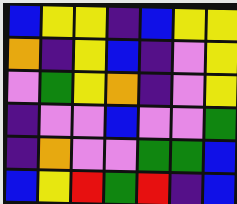[["blue", "yellow", "yellow", "indigo", "blue", "yellow", "yellow"], ["orange", "indigo", "yellow", "blue", "indigo", "violet", "yellow"], ["violet", "green", "yellow", "orange", "indigo", "violet", "yellow"], ["indigo", "violet", "violet", "blue", "violet", "violet", "green"], ["indigo", "orange", "violet", "violet", "green", "green", "blue"], ["blue", "yellow", "red", "green", "red", "indigo", "blue"]]